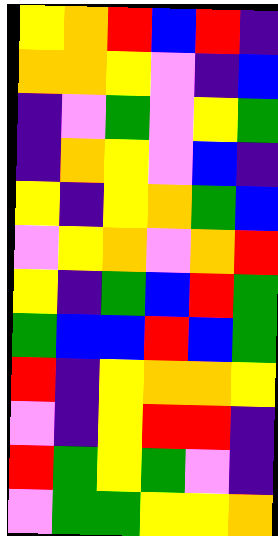[["yellow", "orange", "red", "blue", "red", "indigo"], ["orange", "orange", "yellow", "violet", "indigo", "blue"], ["indigo", "violet", "green", "violet", "yellow", "green"], ["indigo", "orange", "yellow", "violet", "blue", "indigo"], ["yellow", "indigo", "yellow", "orange", "green", "blue"], ["violet", "yellow", "orange", "violet", "orange", "red"], ["yellow", "indigo", "green", "blue", "red", "green"], ["green", "blue", "blue", "red", "blue", "green"], ["red", "indigo", "yellow", "orange", "orange", "yellow"], ["violet", "indigo", "yellow", "red", "red", "indigo"], ["red", "green", "yellow", "green", "violet", "indigo"], ["violet", "green", "green", "yellow", "yellow", "orange"]]